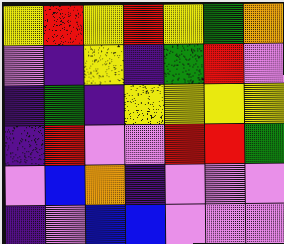[["yellow", "red", "yellow", "red", "yellow", "green", "orange"], ["violet", "indigo", "yellow", "indigo", "green", "red", "violet"], ["indigo", "green", "indigo", "yellow", "yellow", "yellow", "yellow"], ["indigo", "red", "violet", "violet", "red", "red", "green"], ["violet", "blue", "orange", "indigo", "violet", "violet", "violet"], ["indigo", "violet", "blue", "blue", "violet", "violet", "violet"]]